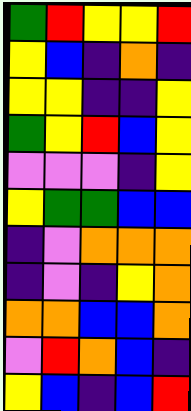[["green", "red", "yellow", "yellow", "red"], ["yellow", "blue", "indigo", "orange", "indigo"], ["yellow", "yellow", "indigo", "indigo", "yellow"], ["green", "yellow", "red", "blue", "yellow"], ["violet", "violet", "violet", "indigo", "yellow"], ["yellow", "green", "green", "blue", "blue"], ["indigo", "violet", "orange", "orange", "orange"], ["indigo", "violet", "indigo", "yellow", "orange"], ["orange", "orange", "blue", "blue", "orange"], ["violet", "red", "orange", "blue", "indigo"], ["yellow", "blue", "indigo", "blue", "red"]]